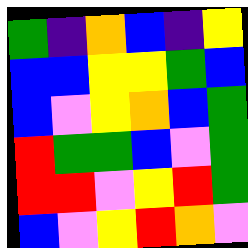[["green", "indigo", "orange", "blue", "indigo", "yellow"], ["blue", "blue", "yellow", "yellow", "green", "blue"], ["blue", "violet", "yellow", "orange", "blue", "green"], ["red", "green", "green", "blue", "violet", "green"], ["red", "red", "violet", "yellow", "red", "green"], ["blue", "violet", "yellow", "red", "orange", "violet"]]